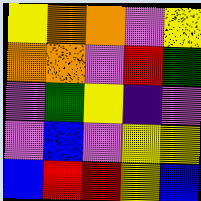[["yellow", "orange", "orange", "violet", "yellow"], ["orange", "orange", "violet", "red", "green"], ["violet", "green", "yellow", "indigo", "violet"], ["violet", "blue", "violet", "yellow", "yellow"], ["blue", "red", "red", "yellow", "blue"]]